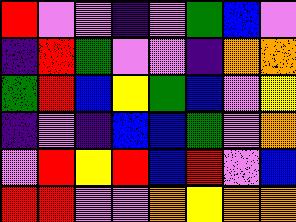[["red", "violet", "violet", "indigo", "violet", "green", "blue", "violet"], ["indigo", "red", "green", "violet", "violet", "indigo", "orange", "orange"], ["green", "red", "blue", "yellow", "green", "blue", "violet", "yellow"], ["indigo", "violet", "indigo", "blue", "blue", "green", "violet", "orange"], ["violet", "red", "yellow", "red", "blue", "red", "violet", "blue"], ["red", "red", "violet", "violet", "orange", "yellow", "orange", "orange"]]